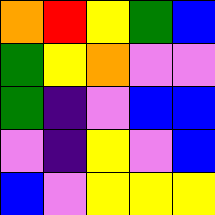[["orange", "red", "yellow", "green", "blue"], ["green", "yellow", "orange", "violet", "violet"], ["green", "indigo", "violet", "blue", "blue"], ["violet", "indigo", "yellow", "violet", "blue"], ["blue", "violet", "yellow", "yellow", "yellow"]]